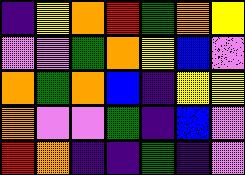[["indigo", "yellow", "orange", "red", "green", "orange", "yellow"], ["violet", "violet", "green", "orange", "yellow", "blue", "violet"], ["orange", "green", "orange", "blue", "indigo", "yellow", "yellow"], ["orange", "violet", "violet", "green", "indigo", "blue", "violet"], ["red", "orange", "indigo", "indigo", "green", "indigo", "violet"]]